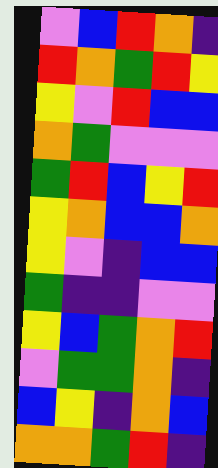[["violet", "blue", "red", "orange", "indigo"], ["red", "orange", "green", "red", "yellow"], ["yellow", "violet", "red", "blue", "blue"], ["orange", "green", "violet", "violet", "violet"], ["green", "red", "blue", "yellow", "red"], ["yellow", "orange", "blue", "blue", "orange"], ["yellow", "violet", "indigo", "blue", "blue"], ["green", "indigo", "indigo", "violet", "violet"], ["yellow", "blue", "green", "orange", "red"], ["violet", "green", "green", "orange", "indigo"], ["blue", "yellow", "indigo", "orange", "blue"], ["orange", "orange", "green", "red", "indigo"]]